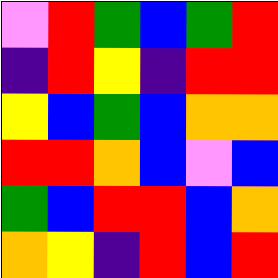[["violet", "red", "green", "blue", "green", "red"], ["indigo", "red", "yellow", "indigo", "red", "red"], ["yellow", "blue", "green", "blue", "orange", "orange"], ["red", "red", "orange", "blue", "violet", "blue"], ["green", "blue", "red", "red", "blue", "orange"], ["orange", "yellow", "indigo", "red", "blue", "red"]]